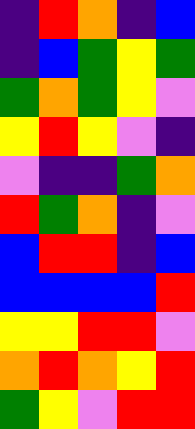[["indigo", "red", "orange", "indigo", "blue"], ["indigo", "blue", "green", "yellow", "green"], ["green", "orange", "green", "yellow", "violet"], ["yellow", "red", "yellow", "violet", "indigo"], ["violet", "indigo", "indigo", "green", "orange"], ["red", "green", "orange", "indigo", "violet"], ["blue", "red", "red", "indigo", "blue"], ["blue", "blue", "blue", "blue", "red"], ["yellow", "yellow", "red", "red", "violet"], ["orange", "red", "orange", "yellow", "red"], ["green", "yellow", "violet", "red", "red"]]